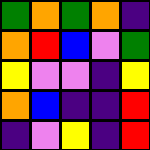[["green", "orange", "green", "orange", "indigo"], ["orange", "red", "blue", "violet", "green"], ["yellow", "violet", "violet", "indigo", "yellow"], ["orange", "blue", "indigo", "indigo", "red"], ["indigo", "violet", "yellow", "indigo", "red"]]